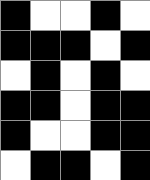[["black", "white", "white", "black", "white"], ["black", "black", "black", "white", "black"], ["white", "black", "white", "black", "white"], ["black", "black", "white", "black", "black"], ["black", "white", "white", "black", "black"], ["white", "black", "black", "white", "black"]]